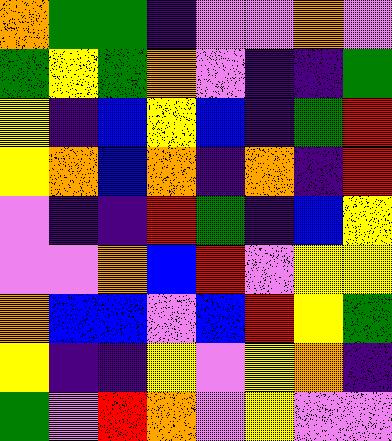[["orange", "green", "green", "indigo", "violet", "violet", "orange", "violet"], ["green", "yellow", "green", "orange", "violet", "indigo", "indigo", "green"], ["yellow", "indigo", "blue", "yellow", "blue", "indigo", "green", "red"], ["yellow", "orange", "blue", "orange", "indigo", "orange", "indigo", "red"], ["violet", "indigo", "indigo", "red", "green", "indigo", "blue", "yellow"], ["violet", "violet", "orange", "blue", "red", "violet", "yellow", "yellow"], ["orange", "blue", "blue", "violet", "blue", "red", "yellow", "green"], ["yellow", "indigo", "indigo", "yellow", "violet", "yellow", "orange", "indigo"], ["green", "violet", "red", "orange", "violet", "yellow", "violet", "violet"]]